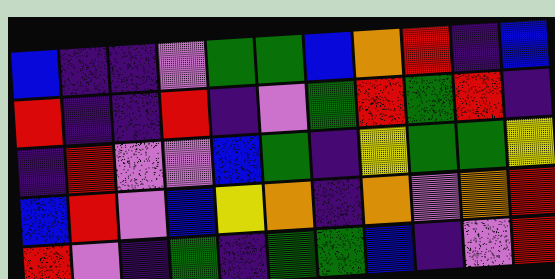[["blue", "indigo", "indigo", "violet", "green", "green", "blue", "orange", "red", "indigo", "blue"], ["red", "indigo", "indigo", "red", "indigo", "violet", "green", "red", "green", "red", "indigo"], ["indigo", "red", "violet", "violet", "blue", "green", "indigo", "yellow", "green", "green", "yellow"], ["blue", "red", "violet", "blue", "yellow", "orange", "indigo", "orange", "violet", "orange", "red"], ["red", "violet", "indigo", "green", "indigo", "green", "green", "blue", "indigo", "violet", "red"]]